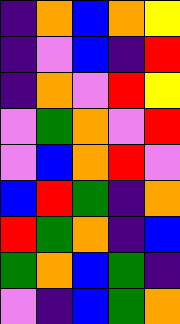[["indigo", "orange", "blue", "orange", "yellow"], ["indigo", "violet", "blue", "indigo", "red"], ["indigo", "orange", "violet", "red", "yellow"], ["violet", "green", "orange", "violet", "red"], ["violet", "blue", "orange", "red", "violet"], ["blue", "red", "green", "indigo", "orange"], ["red", "green", "orange", "indigo", "blue"], ["green", "orange", "blue", "green", "indigo"], ["violet", "indigo", "blue", "green", "orange"]]